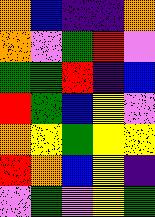[["orange", "blue", "indigo", "indigo", "orange"], ["orange", "violet", "green", "red", "violet"], ["green", "green", "red", "indigo", "blue"], ["red", "green", "blue", "yellow", "violet"], ["orange", "yellow", "green", "yellow", "yellow"], ["red", "orange", "blue", "yellow", "indigo"], ["violet", "green", "violet", "yellow", "green"]]